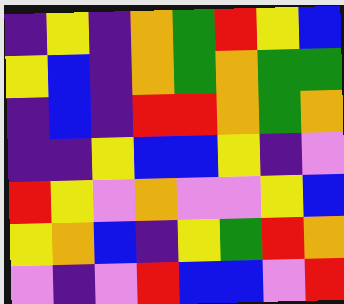[["indigo", "yellow", "indigo", "orange", "green", "red", "yellow", "blue"], ["yellow", "blue", "indigo", "orange", "green", "orange", "green", "green"], ["indigo", "blue", "indigo", "red", "red", "orange", "green", "orange"], ["indigo", "indigo", "yellow", "blue", "blue", "yellow", "indigo", "violet"], ["red", "yellow", "violet", "orange", "violet", "violet", "yellow", "blue"], ["yellow", "orange", "blue", "indigo", "yellow", "green", "red", "orange"], ["violet", "indigo", "violet", "red", "blue", "blue", "violet", "red"]]